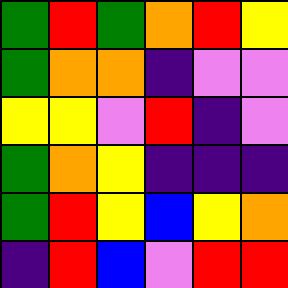[["green", "red", "green", "orange", "red", "yellow"], ["green", "orange", "orange", "indigo", "violet", "violet"], ["yellow", "yellow", "violet", "red", "indigo", "violet"], ["green", "orange", "yellow", "indigo", "indigo", "indigo"], ["green", "red", "yellow", "blue", "yellow", "orange"], ["indigo", "red", "blue", "violet", "red", "red"]]